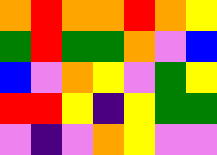[["orange", "red", "orange", "orange", "red", "orange", "yellow"], ["green", "red", "green", "green", "orange", "violet", "blue"], ["blue", "violet", "orange", "yellow", "violet", "green", "yellow"], ["red", "red", "yellow", "indigo", "yellow", "green", "green"], ["violet", "indigo", "violet", "orange", "yellow", "violet", "violet"]]